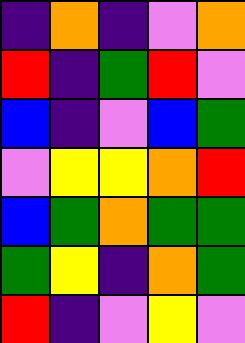[["indigo", "orange", "indigo", "violet", "orange"], ["red", "indigo", "green", "red", "violet"], ["blue", "indigo", "violet", "blue", "green"], ["violet", "yellow", "yellow", "orange", "red"], ["blue", "green", "orange", "green", "green"], ["green", "yellow", "indigo", "orange", "green"], ["red", "indigo", "violet", "yellow", "violet"]]